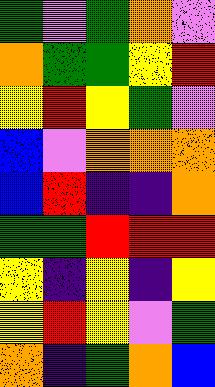[["green", "violet", "green", "orange", "violet"], ["orange", "green", "green", "yellow", "red"], ["yellow", "red", "yellow", "green", "violet"], ["blue", "violet", "orange", "orange", "orange"], ["blue", "red", "indigo", "indigo", "orange"], ["green", "green", "red", "red", "red"], ["yellow", "indigo", "yellow", "indigo", "yellow"], ["yellow", "red", "yellow", "violet", "green"], ["orange", "indigo", "green", "orange", "blue"]]